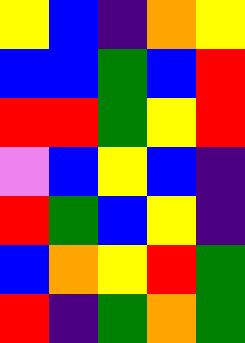[["yellow", "blue", "indigo", "orange", "yellow"], ["blue", "blue", "green", "blue", "red"], ["red", "red", "green", "yellow", "red"], ["violet", "blue", "yellow", "blue", "indigo"], ["red", "green", "blue", "yellow", "indigo"], ["blue", "orange", "yellow", "red", "green"], ["red", "indigo", "green", "orange", "green"]]